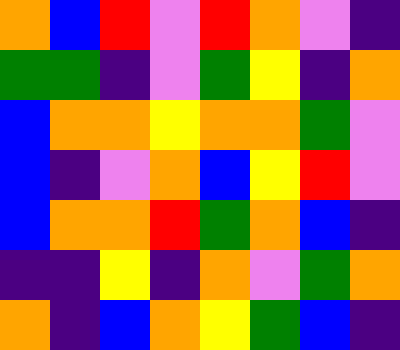[["orange", "blue", "red", "violet", "red", "orange", "violet", "indigo"], ["green", "green", "indigo", "violet", "green", "yellow", "indigo", "orange"], ["blue", "orange", "orange", "yellow", "orange", "orange", "green", "violet"], ["blue", "indigo", "violet", "orange", "blue", "yellow", "red", "violet"], ["blue", "orange", "orange", "red", "green", "orange", "blue", "indigo"], ["indigo", "indigo", "yellow", "indigo", "orange", "violet", "green", "orange"], ["orange", "indigo", "blue", "orange", "yellow", "green", "blue", "indigo"]]